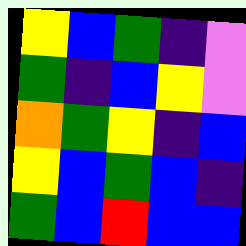[["yellow", "blue", "green", "indigo", "violet"], ["green", "indigo", "blue", "yellow", "violet"], ["orange", "green", "yellow", "indigo", "blue"], ["yellow", "blue", "green", "blue", "indigo"], ["green", "blue", "red", "blue", "blue"]]